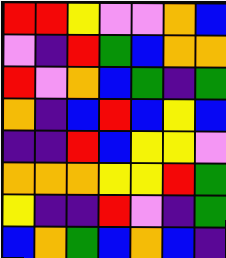[["red", "red", "yellow", "violet", "violet", "orange", "blue"], ["violet", "indigo", "red", "green", "blue", "orange", "orange"], ["red", "violet", "orange", "blue", "green", "indigo", "green"], ["orange", "indigo", "blue", "red", "blue", "yellow", "blue"], ["indigo", "indigo", "red", "blue", "yellow", "yellow", "violet"], ["orange", "orange", "orange", "yellow", "yellow", "red", "green"], ["yellow", "indigo", "indigo", "red", "violet", "indigo", "green"], ["blue", "orange", "green", "blue", "orange", "blue", "indigo"]]